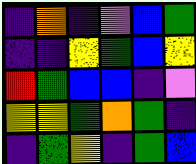[["indigo", "orange", "indigo", "violet", "blue", "green"], ["indigo", "indigo", "yellow", "green", "blue", "yellow"], ["red", "green", "blue", "blue", "indigo", "violet"], ["yellow", "yellow", "green", "orange", "green", "indigo"], ["indigo", "green", "yellow", "indigo", "green", "blue"]]